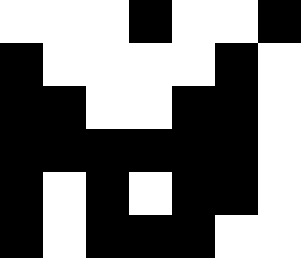[["white", "white", "white", "black", "white", "white", "black"], ["black", "white", "white", "white", "white", "black", "white"], ["black", "black", "white", "white", "black", "black", "white"], ["black", "black", "black", "black", "black", "black", "white"], ["black", "white", "black", "white", "black", "black", "white"], ["black", "white", "black", "black", "black", "white", "white"]]